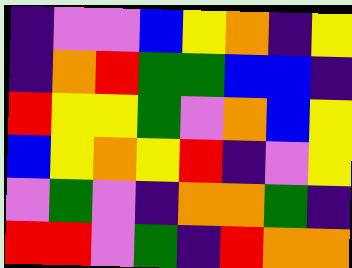[["indigo", "violet", "violet", "blue", "yellow", "orange", "indigo", "yellow"], ["indigo", "orange", "red", "green", "green", "blue", "blue", "indigo"], ["red", "yellow", "yellow", "green", "violet", "orange", "blue", "yellow"], ["blue", "yellow", "orange", "yellow", "red", "indigo", "violet", "yellow"], ["violet", "green", "violet", "indigo", "orange", "orange", "green", "indigo"], ["red", "red", "violet", "green", "indigo", "red", "orange", "orange"]]